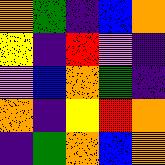[["orange", "green", "indigo", "blue", "orange"], ["yellow", "indigo", "red", "violet", "indigo"], ["violet", "blue", "orange", "green", "indigo"], ["orange", "indigo", "yellow", "red", "orange"], ["indigo", "green", "orange", "blue", "orange"]]